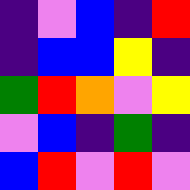[["indigo", "violet", "blue", "indigo", "red"], ["indigo", "blue", "blue", "yellow", "indigo"], ["green", "red", "orange", "violet", "yellow"], ["violet", "blue", "indigo", "green", "indigo"], ["blue", "red", "violet", "red", "violet"]]